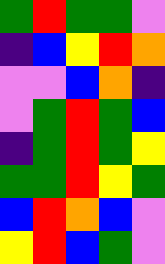[["green", "red", "green", "green", "violet"], ["indigo", "blue", "yellow", "red", "orange"], ["violet", "violet", "blue", "orange", "indigo"], ["violet", "green", "red", "green", "blue"], ["indigo", "green", "red", "green", "yellow"], ["green", "green", "red", "yellow", "green"], ["blue", "red", "orange", "blue", "violet"], ["yellow", "red", "blue", "green", "violet"]]